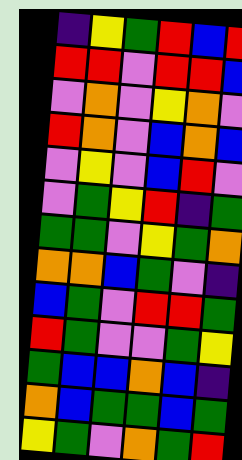[["indigo", "yellow", "green", "red", "blue", "red"], ["red", "red", "violet", "red", "red", "blue"], ["violet", "orange", "violet", "yellow", "orange", "violet"], ["red", "orange", "violet", "blue", "orange", "blue"], ["violet", "yellow", "violet", "blue", "red", "violet"], ["violet", "green", "yellow", "red", "indigo", "green"], ["green", "green", "violet", "yellow", "green", "orange"], ["orange", "orange", "blue", "green", "violet", "indigo"], ["blue", "green", "violet", "red", "red", "green"], ["red", "green", "violet", "violet", "green", "yellow"], ["green", "blue", "blue", "orange", "blue", "indigo"], ["orange", "blue", "green", "green", "blue", "green"], ["yellow", "green", "violet", "orange", "green", "red"]]